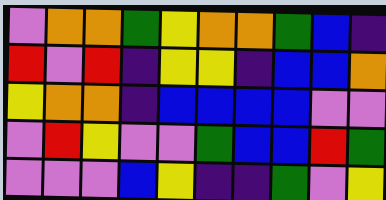[["violet", "orange", "orange", "green", "yellow", "orange", "orange", "green", "blue", "indigo"], ["red", "violet", "red", "indigo", "yellow", "yellow", "indigo", "blue", "blue", "orange"], ["yellow", "orange", "orange", "indigo", "blue", "blue", "blue", "blue", "violet", "violet"], ["violet", "red", "yellow", "violet", "violet", "green", "blue", "blue", "red", "green"], ["violet", "violet", "violet", "blue", "yellow", "indigo", "indigo", "green", "violet", "yellow"]]